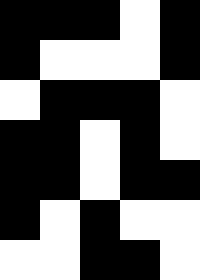[["black", "black", "black", "white", "black"], ["black", "white", "white", "white", "black"], ["white", "black", "black", "black", "white"], ["black", "black", "white", "black", "white"], ["black", "black", "white", "black", "black"], ["black", "white", "black", "white", "white"], ["white", "white", "black", "black", "white"]]